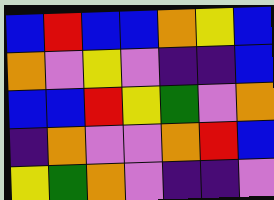[["blue", "red", "blue", "blue", "orange", "yellow", "blue"], ["orange", "violet", "yellow", "violet", "indigo", "indigo", "blue"], ["blue", "blue", "red", "yellow", "green", "violet", "orange"], ["indigo", "orange", "violet", "violet", "orange", "red", "blue"], ["yellow", "green", "orange", "violet", "indigo", "indigo", "violet"]]